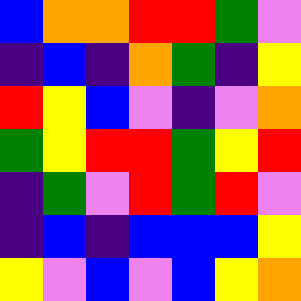[["blue", "orange", "orange", "red", "red", "green", "violet"], ["indigo", "blue", "indigo", "orange", "green", "indigo", "yellow"], ["red", "yellow", "blue", "violet", "indigo", "violet", "orange"], ["green", "yellow", "red", "red", "green", "yellow", "red"], ["indigo", "green", "violet", "red", "green", "red", "violet"], ["indigo", "blue", "indigo", "blue", "blue", "blue", "yellow"], ["yellow", "violet", "blue", "violet", "blue", "yellow", "orange"]]